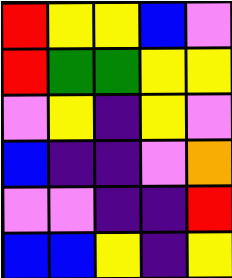[["red", "yellow", "yellow", "blue", "violet"], ["red", "green", "green", "yellow", "yellow"], ["violet", "yellow", "indigo", "yellow", "violet"], ["blue", "indigo", "indigo", "violet", "orange"], ["violet", "violet", "indigo", "indigo", "red"], ["blue", "blue", "yellow", "indigo", "yellow"]]